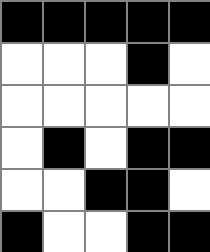[["black", "black", "black", "black", "black"], ["white", "white", "white", "black", "white"], ["white", "white", "white", "white", "white"], ["white", "black", "white", "black", "black"], ["white", "white", "black", "black", "white"], ["black", "white", "white", "black", "black"]]